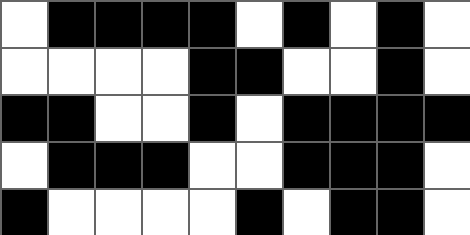[["white", "black", "black", "black", "black", "white", "black", "white", "black", "white"], ["white", "white", "white", "white", "black", "black", "white", "white", "black", "white"], ["black", "black", "white", "white", "black", "white", "black", "black", "black", "black"], ["white", "black", "black", "black", "white", "white", "black", "black", "black", "white"], ["black", "white", "white", "white", "white", "black", "white", "black", "black", "white"]]